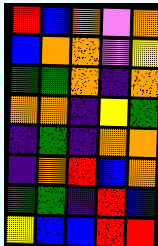[["red", "blue", "orange", "violet", "orange"], ["blue", "orange", "orange", "violet", "yellow"], ["green", "green", "orange", "indigo", "orange"], ["orange", "orange", "indigo", "yellow", "green"], ["indigo", "green", "indigo", "orange", "orange"], ["indigo", "orange", "red", "blue", "orange"], ["green", "green", "indigo", "red", "blue"], ["yellow", "blue", "blue", "red", "red"]]